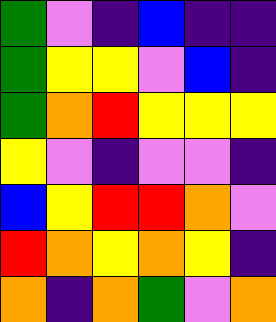[["green", "violet", "indigo", "blue", "indigo", "indigo"], ["green", "yellow", "yellow", "violet", "blue", "indigo"], ["green", "orange", "red", "yellow", "yellow", "yellow"], ["yellow", "violet", "indigo", "violet", "violet", "indigo"], ["blue", "yellow", "red", "red", "orange", "violet"], ["red", "orange", "yellow", "orange", "yellow", "indigo"], ["orange", "indigo", "orange", "green", "violet", "orange"]]